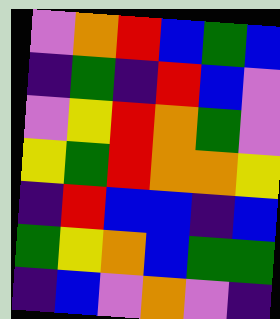[["violet", "orange", "red", "blue", "green", "blue"], ["indigo", "green", "indigo", "red", "blue", "violet"], ["violet", "yellow", "red", "orange", "green", "violet"], ["yellow", "green", "red", "orange", "orange", "yellow"], ["indigo", "red", "blue", "blue", "indigo", "blue"], ["green", "yellow", "orange", "blue", "green", "green"], ["indigo", "blue", "violet", "orange", "violet", "indigo"]]